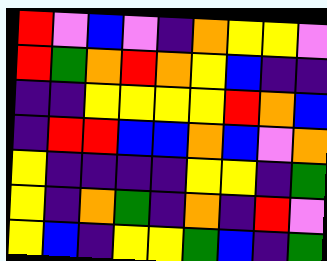[["red", "violet", "blue", "violet", "indigo", "orange", "yellow", "yellow", "violet"], ["red", "green", "orange", "red", "orange", "yellow", "blue", "indigo", "indigo"], ["indigo", "indigo", "yellow", "yellow", "yellow", "yellow", "red", "orange", "blue"], ["indigo", "red", "red", "blue", "blue", "orange", "blue", "violet", "orange"], ["yellow", "indigo", "indigo", "indigo", "indigo", "yellow", "yellow", "indigo", "green"], ["yellow", "indigo", "orange", "green", "indigo", "orange", "indigo", "red", "violet"], ["yellow", "blue", "indigo", "yellow", "yellow", "green", "blue", "indigo", "green"]]